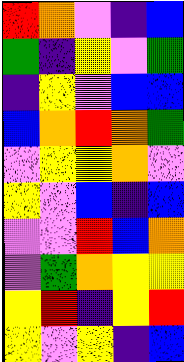[["red", "orange", "violet", "indigo", "blue"], ["green", "indigo", "yellow", "violet", "green"], ["indigo", "yellow", "violet", "blue", "blue"], ["blue", "orange", "red", "orange", "green"], ["violet", "yellow", "yellow", "orange", "violet"], ["yellow", "violet", "blue", "indigo", "blue"], ["violet", "violet", "red", "blue", "orange"], ["violet", "green", "orange", "yellow", "yellow"], ["yellow", "red", "indigo", "yellow", "red"], ["yellow", "violet", "yellow", "indigo", "blue"]]